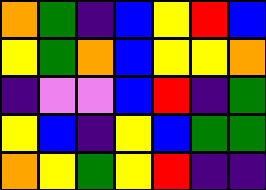[["orange", "green", "indigo", "blue", "yellow", "red", "blue"], ["yellow", "green", "orange", "blue", "yellow", "yellow", "orange"], ["indigo", "violet", "violet", "blue", "red", "indigo", "green"], ["yellow", "blue", "indigo", "yellow", "blue", "green", "green"], ["orange", "yellow", "green", "yellow", "red", "indigo", "indigo"]]